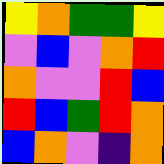[["yellow", "orange", "green", "green", "yellow"], ["violet", "blue", "violet", "orange", "red"], ["orange", "violet", "violet", "red", "blue"], ["red", "blue", "green", "red", "orange"], ["blue", "orange", "violet", "indigo", "orange"]]